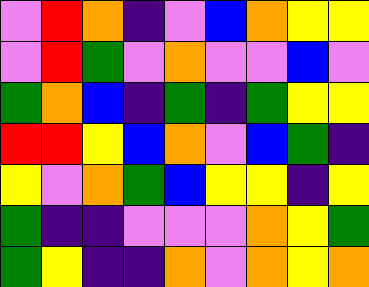[["violet", "red", "orange", "indigo", "violet", "blue", "orange", "yellow", "yellow"], ["violet", "red", "green", "violet", "orange", "violet", "violet", "blue", "violet"], ["green", "orange", "blue", "indigo", "green", "indigo", "green", "yellow", "yellow"], ["red", "red", "yellow", "blue", "orange", "violet", "blue", "green", "indigo"], ["yellow", "violet", "orange", "green", "blue", "yellow", "yellow", "indigo", "yellow"], ["green", "indigo", "indigo", "violet", "violet", "violet", "orange", "yellow", "green"], ["green", "yellow", "indigo", "indigo", "orange", "violet", "orange", "yellow", "orange"]]